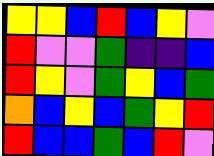[["yellow", "yellow", "blue", "red", "blue", "yellow", "violet"], ["red", "violet", "violet", "green", "indigo", "indigo", "blue"], ["red", "yellow", "violet", "green", "yellow", "blue", "green"], ["orange", "blue", "yellow", "blue", "green", "yellow", "red"], ["red", "blue", "blue", "green", "blue", "red", "violet"]]